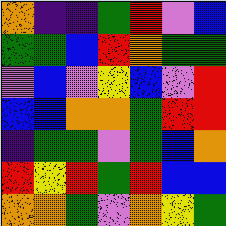[["orange", "indigo", "indigo", "green", "red", "violet", "blue"], ["green", "green", "blue", "red", "orange", "green", "green"], ["violet", "blue", "violet", "yellow", "blue", "violet", "red"], ["blue", "blue", "orange", "orange", "green", "red", "red"], ["indigo", "green", "green", "violet", "green", "blue", "orange"], ["red", "yellow", "red", "green", "red", "blue", "blue"], ["orange", "orange", "green", "violet", "orange", "yellow", "green"]]